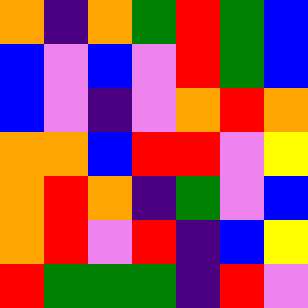[["orange", "indigo", "orange", "green", "red", "green", "blue"], ["blue", "violet", "blue", "violet", "red", "green", "blue"], ["blue", "violet", "indigo", "violet", "orange", "red", "orange"], ["orange", "orange", "blue", "red", "red", "violet", "yellow"], ["orange", "red", "orange", "indigo", "green", "violet", "blue"], ["orange", "red", "violet", "red", "indigo", "blue", "yellow"], ["red", "green", "green", "green", "indigo", "red", "violet"]]